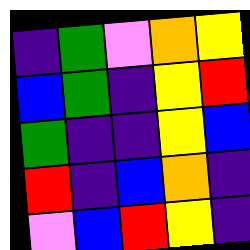[["indigo", "green", "violet", "orange", "yellow"], ["blue", "green", "indigo", "yellow", "red"], ["green", "indigo", "indigo", "yellow", "blue"], ["red", "indigo", "blue", "orange", "indigo"], ["violet", "blue", "red", "yellow", "indigo"]]